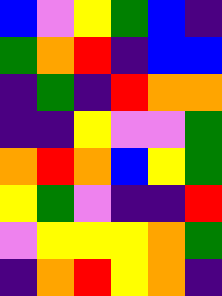[["blue", "violet", "yellow", "green", "blue", "indigo"], ["green", "orange", "red", "indigo", "blue", "blue"], ["indigo", "green", "indigo", "red", "orange", "orange"], ["indigo", "indigo", "yellow", "violet", "violet", "green"], ["orange", "red", "orange", "blue", "yellow", "green"], ["yellow", "green", "violet", "indigo", "indigo", "red"], ["violet", "yellow", "yellow", "yellow", "orange", "green"], ["indigo", "orange", "red", "yellow", "orange", "indigo"]]